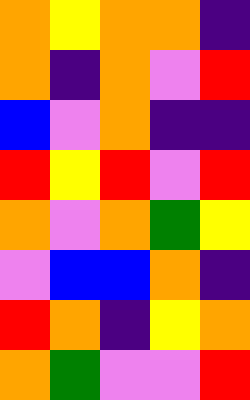[["orange", "yellow", "orange", "orange", "indigo"], ["orange", "indigo", "orange", "violet", "red"], ["blue", "violet", "orange", "indigo", "indigo"], ["red", "yellow", "red", "violet", "red"], ["orange", "violet", "orange", "green", "yellow"], ["violet", "blue", "blue", "orange", "indigo"], ["red", "orange", "indigo", "yellow", "orange"], ["orange", "green", "violet", "violet", "red"]]